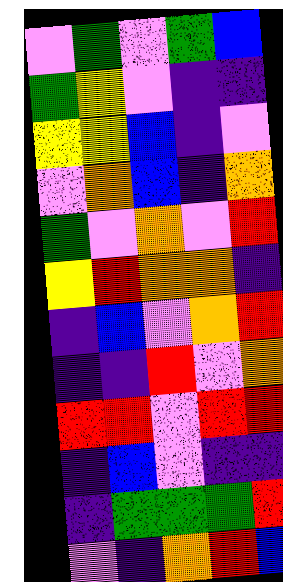[["violet", "green", "violet", "green", "blue"], ["green", "yellow", "violet", "indigo", "indigo"], ["yellow", "yellow", "blue", "indigo", "violet"], ["violet", "orange", "blue", "indigo", "orange"], ["green", "violet", "orange", "violet", "red"], ["yellow", "red", "orange", "orange", "indigo"], ["indigo", "blue", "violet", "orange", "red"], ["indigo", "indigo", "red", "violet", "orange"], ["red", "red", "violet", "red", "red"], ["indigo", "blue", "violet", "indigo", "indigo"], ["indigo", "green", "green", "green", "red"], ["violet", "indigo", "orange", "red", "blue"]]